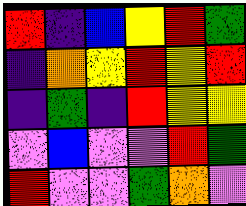[["red", "indigo", "blue", "yellow", "red", "green"], ["indigo", "orange", "yellow", "red", "yellow", "red"], ["indigo", "green", "indigo", "red", "yellow", "yellow"], ["violet", "blue", "violet", "violet", "red", "green"], ["red", "violet", "violet", "green", "orange", "violet"]]